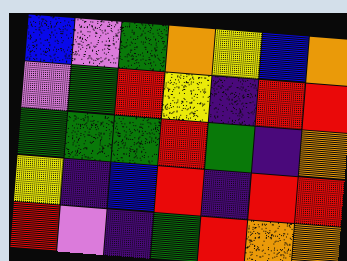[["blue", "violet", "green", "orange", "yellow", "blue", "orange"], ["violet", "green", "red", "yellow", "indigo", "red", "red"], ["green", "green", "green", "red", "green", "indigo", "orange"], ["yellow", "indigo", "blue", "red", "indigo", "red", "red"], ["red", "violet", "indigo", "green", "red", "orange", "orange"]]